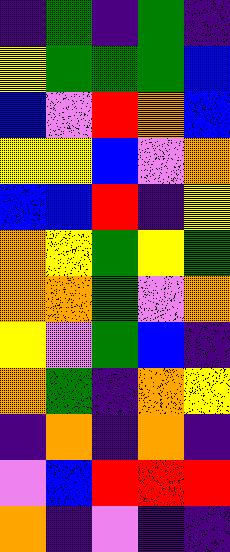[["indigo", "green", "indigo", "green", "indigo"], ["yellow", "green", "green", "green", "blue"], ["blue", "violet", "red", "orange", "blue"], ["yellow", "yellow", "blue", "violet", "orange"], ["blue", "blue", "red", "indigo", "yellow"], ["orange", "yellow", "green", "yellow", "green"], ["orange", "orange", "green", "violet", "orange"], ["yellow", "violet", "green", "blue", "indigo"], ["orange", "green", "indigo", "orange", "yellow"], ["indigo", "orange", "indigo", "orange", "indigo"], ["violet", "blue", "red", "red", "red"], ["orange", "indigo", "violet", "indigo", "indigo"]]